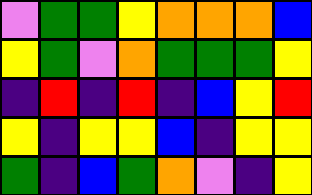[["violet", "green", "green", "yellow", "orange", "orange", "orange", "blue"], ["yellow", "green", "violet", "orange", "green", "green", "green", "yellow"], ["indigo", "red", "indigo", "red", "indigo", "blue", "yellow", "red"], ["yellow", "indigo", "yellow", "yellow", "blue", "indigo", "yellow", "yellow"], ["green", "indigo", "blue", "green", "orange", "violet", "indigo", "yellow"]]